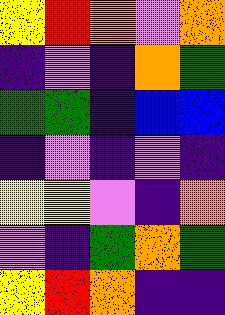[["yellow", "red", "orange", "violet", "orange"], ["indigo", "violet", "indigo", "orange", "green"], ["green", "green", "indigo", "blue", "blue"], ["indigo", "violet", "indigo", "violet", "indigo"], ["yellow", "yellow", "violet", "indigo", "orange"], ["violet", "indigo", "green", "orange", "green"], ["yellow", "red", "orange", "indigo", "indigo"]]